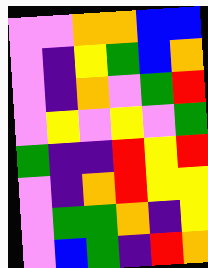[["violet", "violet", "orange", "orange", "blue", "blue"], ["violet", "indigo", "yellow", "green", "blue", "orange"], ["violet", "indigo", "orange", "violet", "green", "red"], ["violet", "yellow", "violet", "yellow", "violet", "green"], ["green", "indigo", "indigo", "red", "yellow", "red"], ["violet", "indigo", "orange", "red", "yellow", "yellow"], ["violet", "green", "green", "orange", "indigo", "yellow"], ["violet", "blue", "green", "indigo", "red", "orange"]]